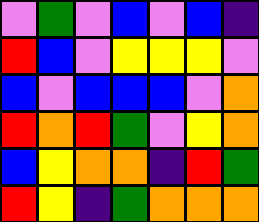[["violet", "green", "violet", "blue", "violet", "blue", "indigo"], ["red", "blue", "violet", "yellow", "yellow", "yellow", "violet"], ["blue", "violet", "blue", "blue", "blue", "violet", "orange"], ["red", "orange", "red", "green", "violet", "yellow", "orange"], ["blue", "yellow", "orange", "orange", "indigo", "red", "green"], ["red", "yellow", "indigo", "green", "orange", "orange", "orange"]]